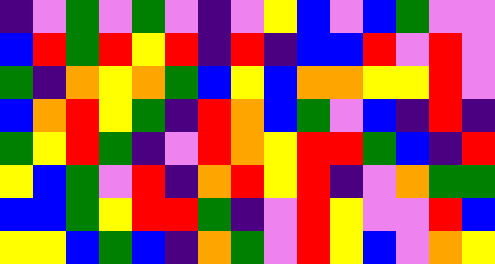[["indigo", "violet", "green", "violet", "green", "violet", "indigo", "violet", "yellow", "blue", "violet", "blue", "green", "violet", "violet"], ["blue", "red", "green", "red", "yellow", "red", "indigo", "red", "indigo", "blue", "blue", "red", "violet", "red", "violet"], ["green", "indigo", "orange", "yellow", "orange", "green", "blue", "yellow", "blue", "orange", "orange", "yellow", "yellow", "red", "violet"], ["blue", "orange", "red", "yellow", "green", "indigo", "red", "orange", "blue", "green", "violet", "blue", "indigo", "red", "indigo"], ["green", "yellow", "red", "green", "indigo", "violet", "red", "orange", "yellow", "red", "red", "green", "blue", "indigo", "red"], ["yellow", "blue", "green", "violet", "red", "indigo", "orange", "red", "yellow", "red", "indigo", "violet", "orange", "green", "green"], ["blue", "blue", "green", "yellow", "red", "red", "green", "indigo", "violet", "red", "yellow", "violet", "violet", "red", "blue"], ["yellow", "yellow", "blue", "green", "blue", "indigo", "orange", "green", "violet", "red", "yellow", "blue", "violet", "orange", "yellow"]]